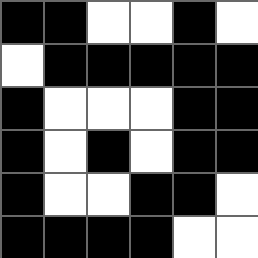[["black", "black", "white", "white", "black", "white"], ["white", "black", "black", "black", "black", "black"], ["black", "white", "white", "white", "black", "black"], ["black", "white", "black", "white", "black", "black"], ["black", "white", "white", "black", "black", "white"], ["black", "black", "black", "black", "white", "white"]]